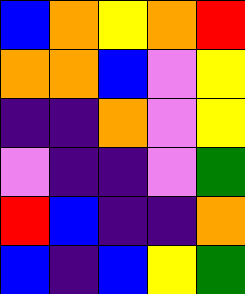[["blue", "orange", "yellow", "orange", "red"], ["orange", "orange", "blue", "violet", "yellow"], ["indigo", "indigo", "orange", "violet", "yellow"], ["violet", "indigo", "indigo", "violet", "green"], ["red", "blue", "indigo", "indigo", "orange"], ["blue", "indigo", "blue", "yellow", "green"]]